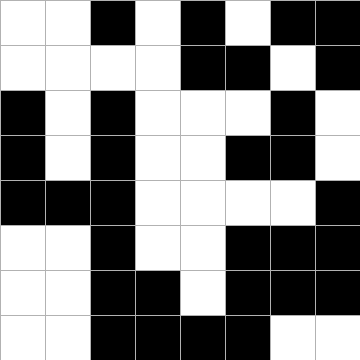[["white", "white", "black", "white", "black", "white", "black", "black"], ["white", "white", "white", "white", "black", "black", "white", "black"], ["black", "white", "black", "white", "white", "white", "black", "white"], ["black", "white", "black", "white", "white", "black", "black", "white"], ["black", "black", "black", "white", "white", "white", "white", "black"], ["white", "white", "black", "white", "white", "black", "black", "black"], ["white", "white", "black", "black", "white", "black", "black", "black"], ["white", "white", "black", "black", "black", "black", "white", "white"]]